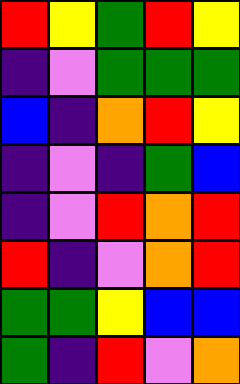[["red", "yellow", "green", "red", "yellow"], ["indigo", "violet", "green", "green", "green"], ["blue", "indigo", "orange", "red", "yellow"], ["indigo", "violet", "indigo", "green", "blue"], ["indigo", "violet", "red", "orange", "red"], ["red", "indigo", "violet", "orange", "red"], ["green", "green", "yellow", "blue", "blue"], ["green", "indigo", "red", "violet", "orange"]]